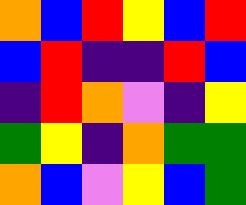[["orange", "blue", "red", "yellow", "blue", "red"], ["blue", "red", "indigo", "indigo", "red", "blue"], ["indigo", "red", "orange", "violet", "indigo", "yellow"], ["green", "yellow", "indigo", "orange", "green", "green"], ["orange", "blue", "violet", "yellow", "blue", "green"]]